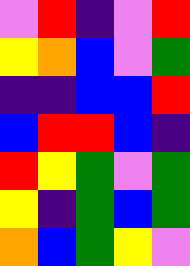[["violet", "red", "indigo", "violet", "red"], ["yellow", "orange", "blue", "violet", "green"], ["indigo", "indigo", "blue", "blue", "red"], ["blue", "red", "red", "blue", "indigo"], ["red", "yellow", "green", "violet", "green"], ["yellow", "indigo", "green", "blue", "green"], ["orange", "blue", "green", "yellow", "violet"]]